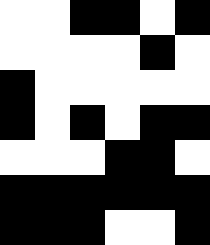[["white", "white", "black", "black", "white", "black"], ["white", "white", "white", "white", "black", "white"], ["black", "white", "white", "white", "white", "white"], ["black", "white", "black", "white", "black", "black"], ["white", "white", "white", "black", "black", "white"], ["black", "black", "black", "black", "black", "black"], ["black", "black", "black", "white", "white", "black"]]